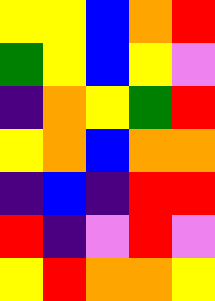[["yellow", "yellow", "blue", "orange", "red"], ["green", "yellow", "blue", "yellow", "violet"], ["indigo", "orange", "yellow", "green", "red"], ["yellow", "orange", "blue", "orange", "orange"], ["indigo", "blue", "indigo", "red", "red"], ["red", "indigo", "violet", "red", "violet"], ["yellow", "red", "orange", "orange", "yellow"]]